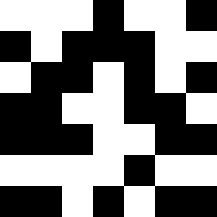[["white", "white", "white", "black", "white", "white", "black"], ["black", "white", "black", "black", "black", "white", "white"], ["white", "black", "black", "white", "black", "white", "black"], ["black", "black", "white", "white", "black", "black", "white"], ["black", "black", "black", "white", "white", "black", "black"], ["white", "white", "white", "white", "black", "white", "white"], ["black", "black", "white", "black", "white", "black", "black"]]